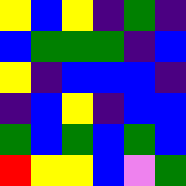[["yellow", "blue", "yellow", "indigo", "green", "indigo"], ["blue", "green", "green", "green", "indigo", "blue"], ["yellow", "indigo", "blue", "blue", "blue", "indigo"], ["indigo", "blue", "yellow", "indigo", "blue", "blue"], ["green", "blue", "green", "blue", "green", "blue"], ["red", "yellow", "yellow", "blue", "violet", "green"]]